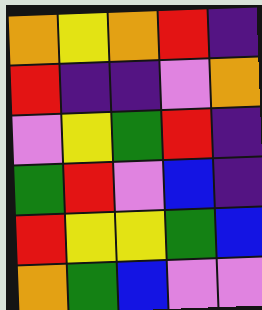[["orange", "yellow", "orange", "red", "indigo"], ["red", "indigo", "indigo", "violet", "orange"], ["violet", "yellow", "green", "red", "indigo"], ["green", "red", "violet", "blue", "indigo"], ["red", "yellow", "yellow", "green", "blue"], ["orange", "green", "blue", "violet", "violet"]]